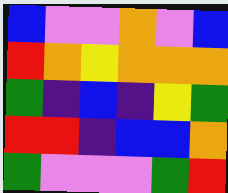[["blue", "violet", "violet", "orange", "violet", "blue"], ["red", "orange", "yellow", "orange", "orange", "orange"], ["green", "indigo", "blue", "indigo", "yellow", "green"], ["red", "red", "indigo", "blue", "blue", "orange"], ["green", "violet", "violet", "violet", "green", "red"]]